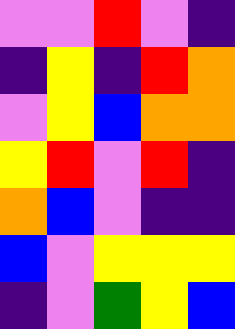[["violet", "violet", "red", "violet", "indigo"], ["indigo", "yellow", "indigo", "red", "orange"], ["violet", "yellow", "blue", "orange", "orange"], ["yellow", "red", "violet", "red", "indigo"], ["orange", "blue", "violet", "indigo", "indigo"], ["blue", "violet", "yellow", "yellow", "yellow"], ["indigo", "violet", "green", "yellow", "blue"]]